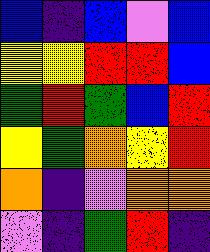[["blue", "indigo", "blue", "violet", "blue"], ["yellow", "yellow", "red", "red", "blue"], ["green", "red", "green", "blue", "red"], ["yellow", "green", "orange", "yellow", "red"], ["orange", "indigo", "violet", "orange", "orange"], ["violet", "indigo", "green", "red", "indigo"]]